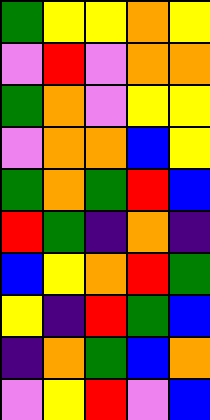[["green", "yellow", "yellow", "orange", "yellow"], ["violet", "red", "violet", "orange", "orange"], ["green", "orange", "violet", "yellow", "yellow"], ["violet", "orange", "orange", "blue", "yellow"], ["green", "orange", "green", "red", "blue"], ["red", "green", "indigo", "orange", "indigo"], ["blue", "yellow", "orange", "red", "green"], ["yellow", "indigo", "red", "green", "blue"], ["indigo", "orange", "green", "blue", "orange"], ["violet", "yellow", "red", "violet", "blue"]]